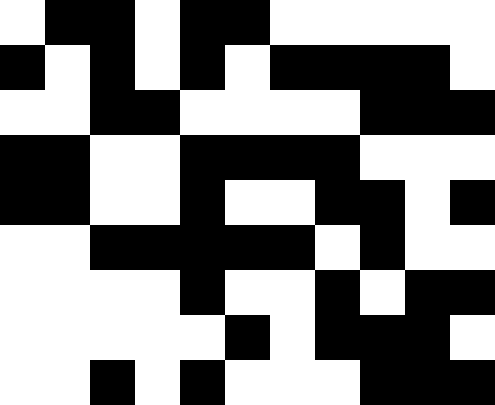[["white", "black", "black", "white", "black", "black", "white", "white", "white", "white", "white"], ["black", "white", "black", "white", "black", "white", "black", "black", "black", "black", "white"], ["white", "white", "black", "black", "white", "white", "white", "white", "black", "black", "black"], ["black", "black", "white", "white", "black", "black", "black", "black", "white", "white", "white"], ["black", "black", "white", "white", "black", "white", "white", "black", "black", "white", "black"], ["white", "white", "black", "black", "black", "black", "black", "white", "black", "white", "white"], ["white", "white", "white", "white", "black", "white", "white", "black", "white", "black", "black"], ["white", "white", "white", "white", "white", "black", "white", "black", "black", "black", "white"], ["white", "white", "black", "white", "black", "white", "white", "white", "black", "black", "black"]]